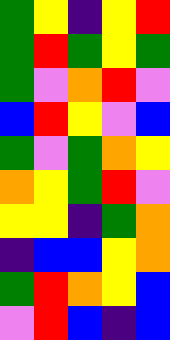[["green", "yellow", "indigo", "yellow", "red"], ["green", "red", "green", "yellow", "green"], ["green", "violet", "orange", "red", "violet"], ["blue", "red", "yellow", "violet", "blue"], ["green", "violet", "green", "orange", "yellow"], ["orange", "yellow", "green", "red", "violet"], ["yellow", "yellow", "indigo", "green", "orange"], ["indigo", "blue", "blue", "yellow", "orange"], ["green", "red", "orange", "yellow", "blue"], ["violet", "red", "blue", "indigo", "blue"]]